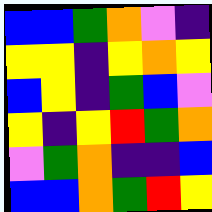[["blue", "blue", "green", "orange", "violet", "indigo"], ["yellow", "yellow", "indigo", "yellow", "orange", "yellow"], ["blue", "yellow", "indigo", "green", "blue", "violet"], ["yellow", "indigo", "yellow", "red", "green", "orange"], ["violet", "green", "orange", "indigo", "indigo", "blue"], ["blue", "blue", "orange", "green", "red", "yellow"]]